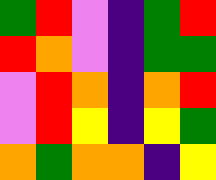[["green", "red", "violet", "indigo", "green", "red"], ["red", "orange", "violet", "indigo", "green", "green"], ["violet", "red", "orange", "indigo", "orange", "red"], ["violet", "red", "yellow", "indigo", "yellow", "green"], ["orange", "green", "orange", "orange", "indigo", "yellow"]]